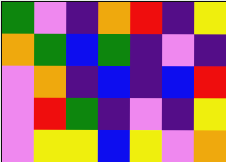[["green", "violet", "indigo", "orange", "red", "indigo", "yellow"], ["orange", "green", "blue", "green", "indigo", "violet", "indigo"], ["violet", "orange", "indigo", "blue", "indigo", "blue", "red"], ["violet", "red", "green", "indigo", "violet", "indigo", "yellow"], ["violet", "yellow", "yellow", "blue", "yellow", "violet", "orange"]]